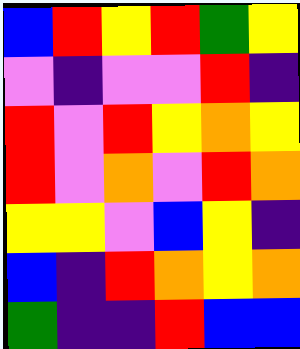[["blue", "red", "yellow", "red", "green", "yellow"], ["violet", "indigo", "violet", "violet", "red", "indigo"], ["red", "violet", "red", "yellow", "orange", "yellow"], ["red", "violet", "orange", "violet", "red", "orange"], ["yellow", "yellow", "violet", "blue", "yellow", "indigo"], ["blue", "indigo", "red", "orange", "yellow", "orange"], ["green", "indigo", "indigo", "red", "blue", "blue"]]